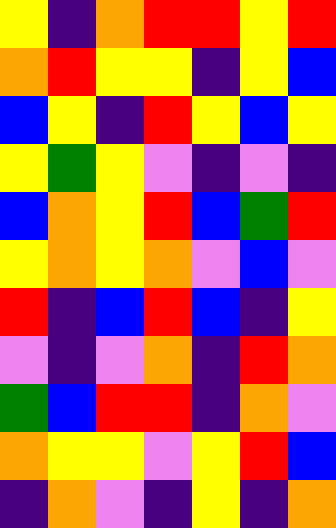[["yellow", "indigo", "orange", "red", "red", "yellow", "red"], ["orange", "red", "yellow", "yellow", "indigo", "yellow", "blue"], ["blue", "yellow", "indigo", "red", "yellow", "blue", "yellow"], ["yellow", "green", "yellow", "violet", "indigo", "violet", "indigo"], ["blue", "orange", "yellow", "red", "blue", "green", "red"], ["yellow", "orange", "yellow", "orange", "violet", "blue", "violet"], ["red", "indigo", "blue", "red", "blue", "indigo", "yellow"], ["violet", "indigo", "violet", "orange", "indigo", "red", "orange"], ["green", "blue", "red", "red", "indigo", "orange", "violet"], ["orange", "yellow", "yellow", "violet", "yellow", "red", "blue"], ["indigo", "orange", "violet", "indigo", "yellow", "indigo", "orange"]]